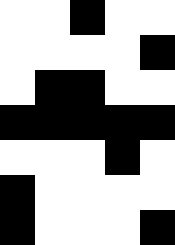[["white", "white", "black", "white", "white"], ["white", "white", "white", "white", "black"], ["white", "black", "black", "white", "white"], ["black", "black", "black", "black", "black"], ["white", "white", "white", "black", "white"], ["black", "white", "white", "white", "white"], ["black", "white", "white", "white", "black"]]